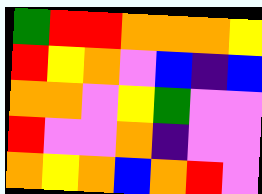[["green", "red", "red", "orange", "orange", "orange", "yellow"], ["red", "yellow", "orange", "violet", "blue", "indigo", "blue"], ["orange", "orange", "violet", "yellow", "green", "violet", "violet"], ["red", "violet", "violet", "orange", "indigo", "violet", "violet"], ["orange", "yellow", "orange", "blue", "orange", "red", "violet"]]